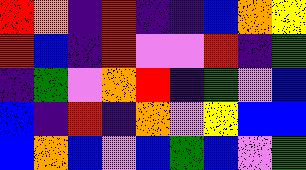[["red", "orange", "indigo", "red", "indigo", "indigo", "blue", "orange", "yellow"], ["red", "blue", "indigo", "red", "violet", "violet", "red", "indigo", "green"], ["indigo", "green", "violet", "orange", "red", "indigo", "green", "violet", "blue"], ["blue", "indigo", "red", "indigo", "orange", "violet", "yellow", "blue", "blue"], ["blue", "orange", "blue", "violet", "blue", "green", "blue", "violet", "green"]]